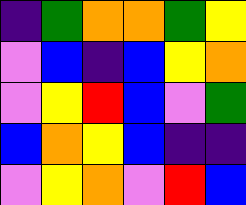[["indigo", "green", "orange", "orange", "green", "yellow"], ["violet", "blue", "indigo", "blue", "yellow", "orange"], ["violet", "yellow", "red", "blue", "violet", "green"], ["blue", "orange", "yellow", "blue", "indigo", "indigo"], ["violet", "yellow", "orange", "violet", "red", "blue"]]